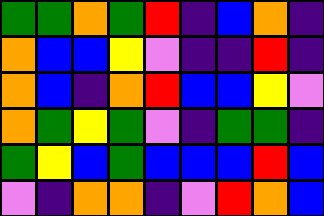[["green", "green", "orange", "green", "red", "indigo", "blue", "orange", "indigo"], ["orange", "blue", "blue", "yellow", "violet", "indigo", "indigo", "red", "indigo"], ["orange", "blue", "indigo", "orange", "red", "blue", "blue", "yellow", "violet"], ["orange", "green", "yellow", "green", "violet", "indigo", "green", "green", "indigo"], ["green", "yellow", "blue", "green", "blue", "blue", "blue", "red", "blue"], ["violet", "indigo", "orange", "orange", "indigo", "violet", "red", "orange", "blue"]]